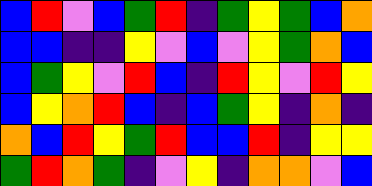[["blue", "red", "violet", "blue", "green", "red", "indigo", "green", "yellow", "green", "blue", "orange"], ["blue", "blue", "indigo", "indigo", "yellow", "violet", "blue", "violet", "yellow", "green", "orange", "blue"], ["blue", "green", "yellow", "violet", "red", "blue", "indigo", "red", "yellow", "violet", "red", "yellow"], ["blue", "yellow", "orange", "red", "blue", "indigo", "blue", "green", "yellow", "indigo", "orange", "indigo"], ["orange", "blue", "red", "yellow", "green", "red", "blue", "blue", "red", "indigo", "yellow", "yellow"], ["green", "red", "orange", "green", "indigo", "violet", "yellow", "indigo", "orange", "orange", "violet", "blue"]]